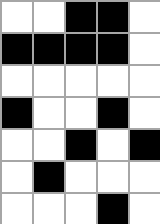[["white", "white", "black", "black", "white"], ["black", "black", "black", "black", "white"], ["white", "white", "white", "white", "white"], ["black", "white", "white", "black", "white"], ["white", "white", "black", "white", "black"], ["white", "black", "white", "white", "white"], ["white", "white", "white", "black", "white"]]